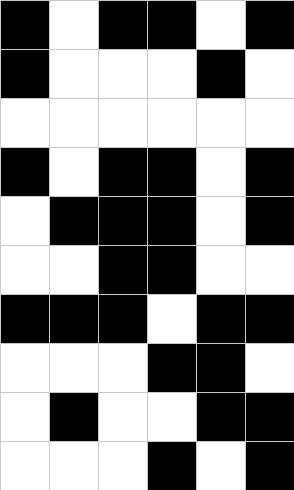[["black", "white", "black", "black", "white", "black"], ["black", "white", "white", "white", "black", "white"], ["white", "white", "white", "white", "white", "white"], ["black", "white", "black", "black", "white", "black"], ["white", "black", "black", "black", "white", "black"], ["white", "white", "black", "black", "white", "white"], ["black", "black", "black", "white", "black", "black"], ["white", "white", "white", "black", "black", "white"], ["white", "black", "white", "white", "black", "black"], ["white", "white", "white", "black", "white", "black"]]